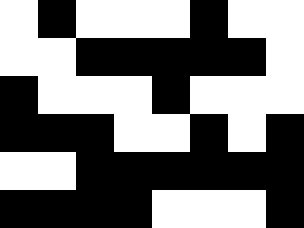[["white", "black", "white", "white", "white", "black", "white", "white"], ["white", "white", "black", "black", "black", "black", "black", "white"], ["black", "white", "white", "white", "black", "white", "white", "white"], ["black", "black", "black", "white", "white", "black", "white", "black"], ["white", "white", "black", "black", "black", "black", "black", "black"], ["black", "black", "black", "black", "white", "white", "white", "black"]]